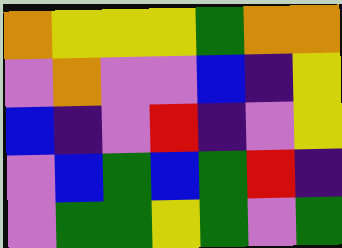[["orange", "yellow", "yellow", "yellow", "green", "orange", "orange"], ["violet", "orange", "violet", "violet", "blue", "indigo", "yellow"], ["blue", "indigo", "violet", "red", "indigo", "violet", "yellow"], ["violet", "blue", "green", "blue", "green", "red", "indigo"], ["violet", "green", "green", "yellow", "green", "violet", "green"]]